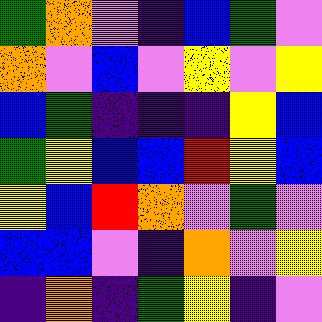[["green", "orange", "violet", "indigo", "blue", "green", "violet"], ["orange", "violet", "blue", "violet", "yellow", "violet", "yellow"], ["blue", "green", "indigo", "indigo", "indigo", "yellow", "blue"], ["green", "yellow", "blue", "blue", "red", "yellow", "blue"], ["yellow", "blue", "red", "orange", "violet", "green", "violet"], ["blue", "blue", "violet", "indigo", "orange", "violet", "yellow"], ["indigo", "orange", "indigo", "green", "yellow", "indigo", "violet"]]